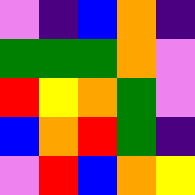[["violet", "indigo", "blue", "orange", "indigo"], ["green", "green", "green", "orange", "violet"], ["red", "yellow", "orange", "green", "violet"], ["blue", "orange", "red", "green", "indigo"], ["violet", "red", "blue", "orange", "yellow"]]